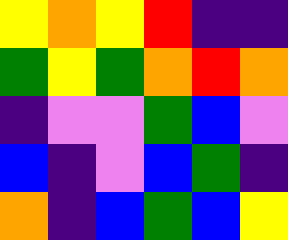[["yellow", "orange", "yellow", "red", "indigo", "indigo"], ["green", "yellow", "green", "orange", "red", "orange"], ["indigo", "violet", "violet", "green", "blue", "violet"], ["blue", "indigo", "violet", "blue", "green", "indigo"], ["orange", "indigo", "blue", "green", "blue", "yellow"]]